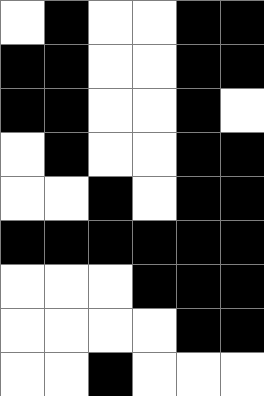[["white", "black", "white", "white", "black", "black"], ["black", "black", "white", "white", "black", "black"], ["black", "black", "white", "white", "black", "white"], ["white", "black", "white", "white", "black", "black"], ["white", "white", "black", "white", "black", "black"], ["black", "black", "black", "black", "black", "black"], ["white", "white", "white", "black", "black", "black"], ["white", "white", "white", "white", "black", "black"], ["white", "white", "black", "white", "white", "white"]]